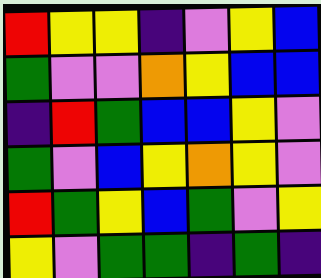[["red", "yellow", "yellow", "indigo", "violet", "yellow", "blue"], ["green", "violet", "violet", "orange", "yellow", "blue", "blue"], ["indigo", "red", "green", "blue", "blue", "yellow", "violet"], ["green", "violet", "blue", "yellow", "orange", "yellow", "violet"], ["red", "green", "yellow", "blue", "green", "violet", "yellow"], ["yellow", "violet", "green", "green", "indigo", "green", "indigo"]]